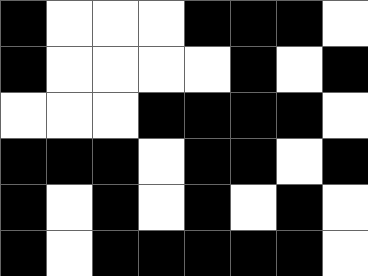[["black", "white", "white", "white", "black", "black", "black", "white"], ["black", "white", "white", "white", "white", "black", "white", "black"], ["white", "white", "white", "black", "black", "black", "black", "white"], ["black", "black", "black", "white", "black", "black", "white", "black"], ["black", "white", "black", "white", "black", "white", "black", "white"], ["black", "white", "black", "black", "black", "black", "black", "white"]]